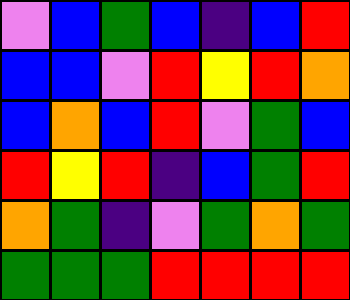[["violet", "blue", "green", "blue", "indigo", "blue", "red"], ["blue", "blue", "violet", "red", "yellow", "red", "orange"], ["blue", "orange", "blue", "red", "violet", "green", "blue"], ["red", "yellow", "red", "indigo", "blue", "green", "red"], ["orange", "green", "indigo", "violet", "green", "orange", "green"], ["green", "green", "green", "red", "red", "red", "red"]]